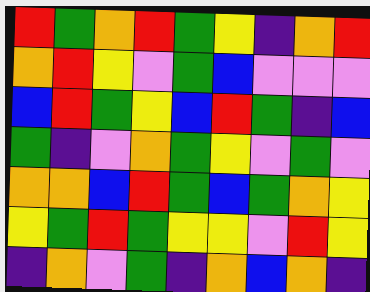[["red", "green", "orange", "red", "green", "yellow", "indigo", "orange", "red"], ["orange", "red", "yellow", "violet", "green", "blue", "violet", "violet", "violet"], ["blue", "red", "green", "yellow", "blue", "red", "green", "indigo", "blue"], ["green", "indigo", "violet", "orange", "green", "yellow", "violet", "green", "violet"], ["orange", "orange", "blue", "red", "green", "blue", "green", "orange", "yellow"], ["yellow", "green", "red", "green", "yellow", "yellow", "violet", "red", "yellow"], ["indigo", "orange", "violet", "green", "indigo", "orange", "blue", "orange", "indigo"]]